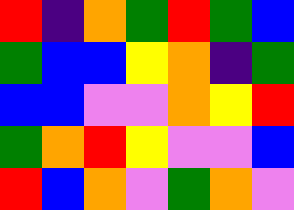[["red", "indigo", "orange", "green", "red", "green", "blue"], ["green", "blue", "blue", "yellow", "orange", "indigo", "green"], ["blue", "blue", "violet", "violet", "orange", "yellow", "red"], ["green", "orange", "red", "yellow", "violet", "violet", "blue"], ["red", "blue", "orange", "violet", "green", "orange", "violet"]]